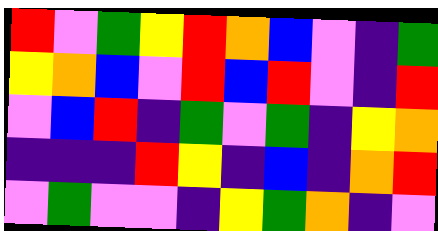[["red", "violet", "green", "yellow", "red", "orange", "blue", "violet", "indigo", "green"], ["yellow", "orange", "blue", "violet", "red", "blue", "red", "violet", "indigo", "red"], ["violet", "blue", "red", "indigo", "green", "violet", "green", "indigo", "yellow", "orange"], ["indigo", "indigo", "indigo", "red", "yellow", "indigo", "blue", "indigo", "orange", "red"], ["violet", "green", "violet", "violet", "indigo", "yellow", "green", "orange", "indigo", "violet"]]